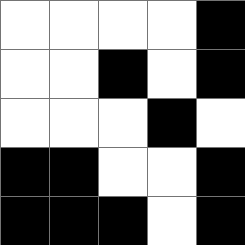[["white", "white", "white", "white", "black"], ["white", "white", "black", "white", "black"], ["white", "white", "white", "black", "white"], ["black", "black", "white", "white", "black"], ["black", "black", "black", "white", "black"]]